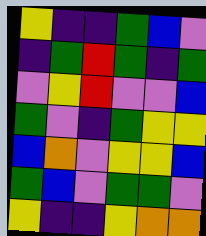[["yellow", "indigo", "indigo", "green", "blue", "violet"], ["indigo", "green", "red", "green", "indigo", "green"], ["violet", "yellow", "red", "violet", "violet", "blue"], ["green", "violet", "indigo", "green", "yellow", "yellow"], ["blue", "orange", "violet", "yellow", "yellow", "blue"], ["green", "blue", "violet", "green", "green", "violet"], ["yellow", "indigo", "indigo", "yellow", "orange", "orange"]]